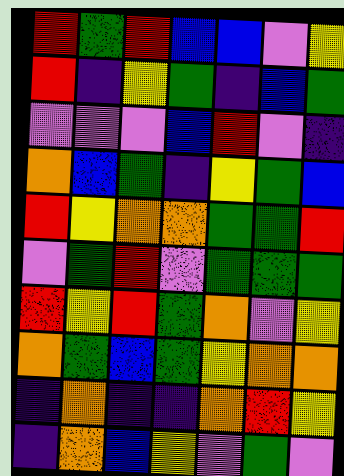[["red", "green", "red", "blue", "blue", "violet", "yellow"], ["red", "indigo", "yellow", "green", "indigo", "blue", "green"], ["violet", "violet", "violet", "blue", "red", "violet", "indigo"], ["orange", "blue", "green", "indigo", "yellow", "green", "blue"], ["red", "yellow", "orange", "orange", "green", "green", "red"], ["violet", "green", "red", "violet", "green", "green", "green"], ["red", "yellow", "red", "green", "orange", "violet", "yellow"], ["orange", "green", "blue", "green", "yellow", "orange", "orange"], ["indigo", "orange", "indigo", "indigo", "orange", "red", "yellow"], ["indigo", "orange", "blue", "yellow", "violet", "green", "violet"]]